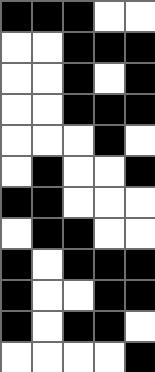[["black", "black", "black", "white", "white"], ["white", "white", "black", "black", "black"], ["white", "white", "black", "white", "black"], ["white", "white", "black", "black", "black"], ["white", "white", "white", "black", "white"], ["white", "black", "white", "white", "black"], ["black", "black", "white", "white", "white"], ["white", "black", "black", "white", "white"], ["black", "white", "black", "black", "black"], ["black", "white", "white", "black", "black"], ["black", "white", "black", "black", "white"], ["white", "white", "white", "white", "black"]]